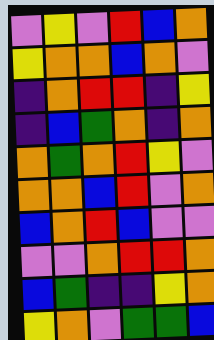[["violet", "yellow", "violet", "red", "blue", "orange"], ["yellow", "orange", "orange", "blue", "orange", "violet"], ["indigo", "orange", "red", "red", "indigo", "yellow"], ["indigo", "blue", "green", "orange", "indigo", "orange"], ["orange", "green", "orange", "red", "yellow", "violet"], ["orange", "orange", "blue", "red", "violet", "orange"], ["blue", "orange", "red", "blue", "violet", "violet"], ["violet", "violet", "orange", "red", "red", "orange"], ["blue", "green", "indigo", "indigo", "yellow", "orange"], ["yellow", "orange", "violet", "green", "green", "blue"]]